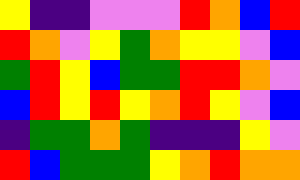[["yellow", "indigo", "indigo", "violet", "violet", "violet", "red", "orange", "blue", "red"], ["red", "orange", "violet", "yellow", "green", "orange", "yellow", "yellow", "violet", "blue"], ["green", "red", "yellow", "blue", "green", "green", "red", "red", "orange", "violet"], ["blue", "red", "yellow", "red", "yellow", "orange", "red", "yellow", "violet", "blue"], ["indigo", "green", "green", "orange", "green", "indigo", "indigo", "indigo", "yellow", "violet"], ["red", "blue", "green", "green", "green", "yellow", "orange", "red", "orange", "orange"]]